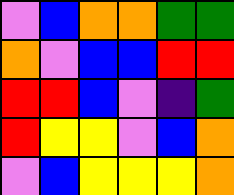[["violet", "blue", "orange", "orange", "green", "green"], ["orange", "violet", "blue", "blue", "red", "red"], ["red", "red", "blue", "violet", "indigo", "green"], ["red", "yellow", "yellow", "violet", "blue", "orange"], ["violet", "blue", "yellow", "yellow", "yellow", "orange"]]